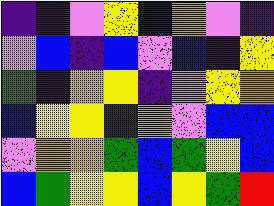[["indigo", "indigo", "violet", "yellow", "blue", "orange", "violet", "indigo"], ["violet", "blue", "indigo", "blue", "violet", "blue", "indigo", "yellow"], ["green", "indigo", "orange", "yellow", "indigo", "violet", "yellow", "orange"], ["blue", "yellow", "yellow", "indigo", "orange", "violet", "blue", "blue"], ["violet", "orange", "orange", "green", "blue", "green", "yellow", "blue"], ["blue", "green", "yellow", "yellow", "blue", "yellow", "green", "red"]]